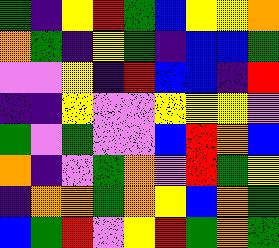[["green", "indigo", "yellow", "red", "green", "blue", "yellow", "yellow", "orange"], ["orange", "green", "indigo", "yellow", "green", "indigo", "blue", "blue", "green"], ["violet", "violet", "yellow", "indigo", "red", "blue", "blue", "indigo", "red"], ["indigo", "indigo", "yellow", "violet", "violet", "yellow", "yellow", "yellow", "violet"], ["green", "violet", "green", "violet", "violet", "blue", "red", "orange", "blue"], ["orange", "indigo", "violet", "green", "orange", "violet", "red", "green", "yellow"], ["indigo", "orange", "orange", "green", "orange", "yellow", "blue", "orange", "green"], ["blue", "green", "red", "violet", "yellow", "red", "green", "orange", "green"]]